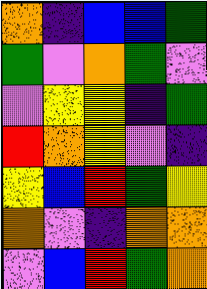[["orange", "indigo", "blue", "blue", "green"], ["green", "violet", "orange", "green", "violet"], ["violet", "yellow", "yellow", "indigo", "green"], ["red", "orange", "yellow", "violet", "indigo"], ["yellow", "blue", "red", "green", "yellow"], ["orange", "violet", "indigo", "orange", "orange"], ["violet", "blue", "red", "green", "orange"]]